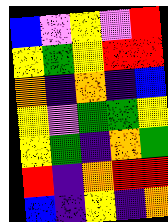[["blue", "violet", "yellow", "violet", "red"], ["yellow", "green", "yellow", "red", "red"], ["orange", "indigo", "orange", "indigo", "blue"], ["yellow", "violet", "green", "green", "yellow"], ["yellow", "green", "indigo", "orange", "green"], ["red", "indigo", "orange", "red", "red"], ["blue", "indigo", "yellow", "indigo", "orange"]]